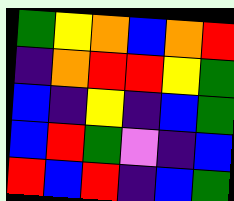[["green", "yellow", "orange", "blue", "orange", "red"], ["indigo", "orange", "red", "red", "yellow", "green"], ["blue", "indigo", "yellow", "indigo", "blue", "green"], ["blue", "red", "green", "violet", "indigo", "blue"], ["red", "blue", "red", "indigo", "blue", "green"]]